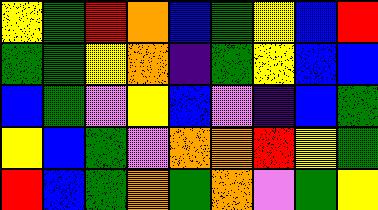[["yellow", "green", "red", "orange", "blue", "green", "yellow", "blue", "red"], ["green", "green", "yellow", "orange", "indigo", "green", "yellow", "blue", "blue"], ["blue", "green", "violet", "yellow", "blue", "violet", "indigo", "blue", "green"], ["yellow", "blue", "green", "violet", "orange", "orange", "red", "yellow", "green"], ["red", "blue", "green", "orange", "green", "orange", "violet", "green", "yellow"]]